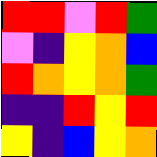[["red", "red", "violet", "red", "green"], ["violet", "indigo", "yellow", "orange", "blue"], ["red", "orange", "yellow", "orange", "green"], ["indigo", "indigo", "red", "yellow", "red"], ["yellow", "indigo", "blue", "yellow", "orange"]]